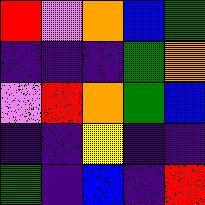[["red", "violet", "orange", "blue", "green"], ["indigo", "indigo", "indigo", "green", "orange"], ["violet", "red", "orange", "green", "blue"], ["indigo", "indigo", "yellow", "indigo", "indigo"], ["green", "indigo", "blue", "indigo", "red"]]